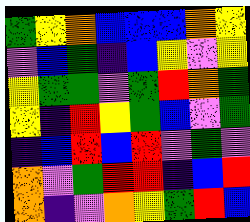[["green", "yellow", "orange", "blue", "blue", "blue", "orange", "yellow"], ["violet", "blue", "green", "indigo", "blue", "yellow", "violet", "yellow"], ["yellow", "green", "green", "violet", "green", "red", "orange", "green"], ["yellow", "indigo", "red", "yellow", "green", "blue", "violet", "green"], ["indigo", "blue", "red", "blue", "red", "violet", "green", "violet"], ["orange", "violet", "green", "red", "red", "indigo", "blue", "red"], ["orange", "indigo", "violet", "orange", "yellow", "green", "red", "blue"]]